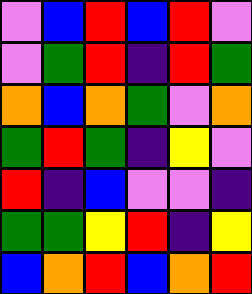[["violet", "blue", "red", "blue", "red", "violet"], ["violet", "green", "red", "indigo", "red", "green"], ["orange", "blue", "orange", "green", "violet", "orange"], ["green", "red", "green", "indigo", "yellow", "violet"], ["red", "indigo", "blue", "violet", "violet", "indigo"], ["green", "green", "yellow", "red", "indigo", "yellow"], ["blue", "orange", "red", "blue", "orange", "red"]]